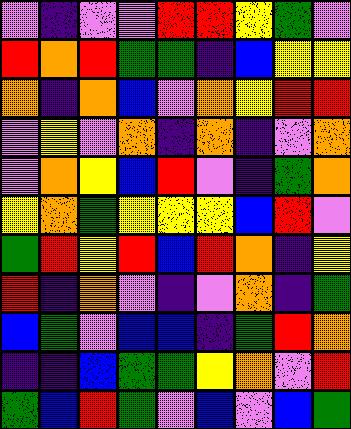[["violet", "indigo", "violet", "violet", "red", "red", "yellow", "green", "violet"], ["red", "orange", "red", "green", "green", "indigo", "blue", "yellow", "yellow"], ["orange", "indigo", "orange", "blue", "violet", "orange", "yellow", "red", "red"], ["violet", "yellow", "violet", "orange", "indigo", "orange", "indigo", "violet", "orange"], ["violet", "orange", "yellow", "blue", "red", "violet", "indigo", "green", "orange"], ["yellow", "orange", "green", "yellow", "yellow", "yellow", "blue", "red", "violet"], ["green", "red", "yellow", "red", "blue", "red", "orange", "indigo", "yellow"], ["red", "indigo", "orange", "violet", "indigo", "violet", "orange", "indigo", "green"], ["blue", "green", "violet", "blue", "blue", "indigo", "green", "red", "orange"], ["indigo", "indigo", "blue", "green", "green", "yellow", "orange", "violet", "red"], ["green", "blue", "red", "green", "violet", "blue", "violet", "blue", "green"]]